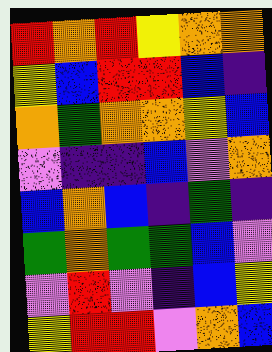[["red", "orange", "red", "yellow", "orange", "orange"], ["yellow", "blue", "red", "red", "blue", "indigo"], ["orange", "green", "orange", "orange", "yellow", "blue"], ["violet", "indigo", "indigo", "blue", "violet", "orange"], ["blue", "orange", "blue", "indigo", "green", "indigo"], ["green", "orange", "green", "green", "blue", "violet"], ["violet", "red", "violet", "indigo", "blue", "yellow"], ["yellow", "red", "red", "violet", "orange", "blue"]]